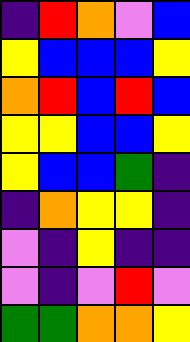[["indigo", "red", "orange", "violet", "blue"], ["yellow", "blue", "blue", "blue", "yellow"], ["orange", "red", "blue", "red", "blue"], ["yellow", "yellow", "blue", "blue", "yellow"], ["yellow", "blue", "blue", "green", "indigo"], ["indigo", "orange", "yellow", "yellow", "indigo"], ["violet", "indigo", "yellow", "indigo", "indigo"], ["violet", "indigo", "violet", "red", "violet"], ["green", "green", "orange", "orange", "yellow"]]